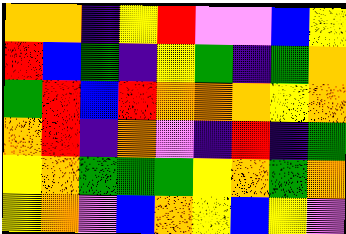[["orange", "orange", "indigo", "yellow", "red", "violet", "violet", "blue", "yellow"], ["red", "blue", "green", "indigo", "yellow", "green", "indigo", "green", "orange"], ["green", "red", "blue", "red", "orange", "orange", "orange", "yellow", "orange"], ["orange", "red", "indigo", "orange", "violet", "indigo", "red", "indigo", "green"], ["yellow", "orange", "green", "green", "green", "yellow", "orange", "green", "orange"], ["yellow", "orange", "violet", "blue", "orange", "yellow", "blue", "yellow", "violet"]]